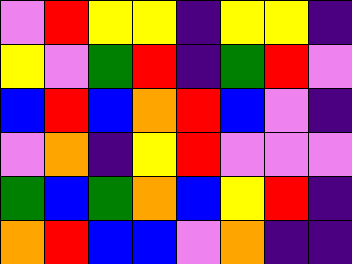[["violet", "red", "yellow", "yellow", "indigo", "yellow", "yellow", "indigo"], ["yellow", "violet", "green", "red", "indigo", "green", "red", "violet"], ["blue", "red", "blue", "orange", "red", "blue", "violet", "indigo"], ["violet", "orange", "indigo", "yellow", "red", "violet", "violet", "violet"], ["green", "blue", "green", "orange", "blue", "yellow", "red", "indigo"], ["orange", "red", "blue", "blue", "violet", "orange", "indigo", "indigo"]]